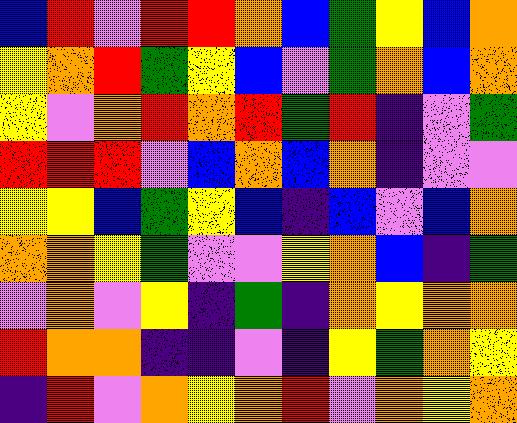[["blue", "red", "violet", "red", "red", "orange", "blue", "green", "yellow", "blue", "orange"], ["yellow", "orange", "red", "green", "yellow", "blue", "violet", "green", "orange", "blue", "orange"], ["yellow", "violet", "orange", "red", "orange", "red", "green", "red", "indigo", "violet", "green"], ["red", "red", "red", "violet", "blue", "orange", "blue", "orange", "indigo", "violet", "violet"], ["yellow", "yellow", "blue", "green", "yellow", "blue", "indigo", "blue", "violet", "blue", "orange"], ["orange", "orange", "yellow", "green", "violet", "violet", "yellow", "orange", "blue", "indigo", "green"], ["violet", "orange", "violet", "yellow", "indigo", "green", "indigo", "orange", "yellow", "orange", "orange"], ["red", "orange", "orange", "indigo", "indigo", "violet", "indigo", "yellow", "green", "orange", "yellow"], ["indigo", "red", "violet", "orange", "yellow", "orange", "red", "violet", "orange", "yellow", "orange"]]